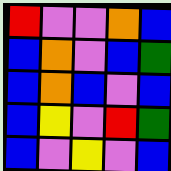[["red", "violet", "violet", "orange", "blue"], ["blue", "orange", "violet", "blue", "green"], ["blue", "orange", "blue", "violet", "blue"], ["blue", "yellow", "violet", "red", "green"], ["blue", "violet", "yellow", "violet", "blue"]]